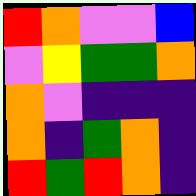[["red", "orange", "violet", "violet", "blue"], ["violet", "yellow", "green", "green", "orange"], ["orange", "violet", "indigo", "indigo", "indigo"], ["orange", "indigo", "green", "orange", "indigo"], ["red", "green", "red", "orange", "indigo"]]